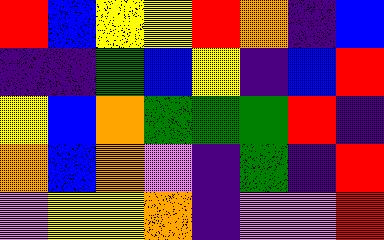[["red", "blue", "yellow", "yellow", "red", "orange", "indigo", "blue"], ["indigo", "indigo", "green", "blue", "yellow", "indigo", "blue", "red"], ["yellow", "blue", "orange", "green", "green", "green", "red", "indigo"], ["orange", "blue", "orange", "violet", "indigo", "green", "indigo", "red"], ["violet", "yellow", "yellow", "orange", "indigo", "violet", "violet", "red"]]